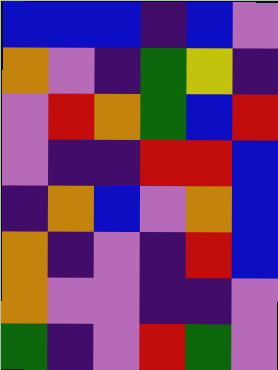[["blue", "blue", "blue", "indigo", "blue", "violet"], ["orange", "violet", "indigo", "green", "yellow", "indigo"], ["violet", "red", "orange", "green", "blue", "red"], ["violet", "indigo", "indigo", "red", "red", "blue"], ["indigo", "orange", "blue", "violet", "orange", "blue"], ["orange", "indigo", "violet", "indigo", "red", "blue"], ["orange", "violet", "violet", "indigo", "indigo", "violet"], ["green", "indigo", "violet", "red", "green", "violet"]]